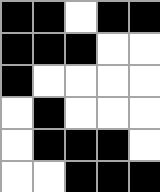[["black", "black", "white", "black", "black"], ["black", "black", "black", "white", "white"], ["black", "white", "white", "white", "white"], ["white", "black", "white", "white", "white"], ["white", "black", "black", "black", "white"], ["white", "white", "black", "black", "black"]]